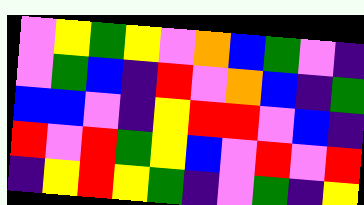[["violet", "yellow", "green", "yellow", "violet", "orange", "blue", "green", "violet", "indigo"], ["violet", "green", "blue", "indigo", "red", "violet", "orange", "blue", "indigo", "green"], ["blue", "blue", "violet", "indigo", "yellow", "red", "red", "violet", "blue", "indigo"], ["red", "violet", "red", "green", "yellow", "blue", "violet", "red", "violet", "red"], ["indigo", "yellow", "red", "yellow", "green", "indigo", "violet", "green", "indigo", "yellow"]]